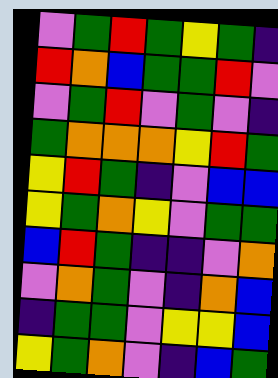[["violet", "green", "red", "green", "yellow", "green", "indigo"], ["red", "orange", "blue", "green", "green", "red", "violet"], ["violet", "green", "red", "violet", "green", "violet", "indigo"], ["green", "orange", "orange", "orange", "yellow", "red", "green"], ["yellow", "red", "green", "indigo", "violet", "blue", "blue"], ["yellow", "green", "orange", "yellow", "violet", "green", "green"], ["blue", "red", "green", "indigo", "indigo", "violet", "orange"], ["violet", "orange", "green", "violet", "indigo", "orange", "blue"], ["indigo", "green", "green", "violet", "yellow", "yellow", "blue"], ["yellow", "green", "orange", "violet", "indigo", "blue", "green"]]